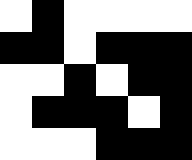[["white", "black", "white", "white", "white", "white"], ["black", "black", "white", "black", "black", "black"], ["white", "white", "black", "white", "black", "black"], ["white", "black", "black", "black", "white", "black"], ["white", "white", "white", "black", "black", "black"]]